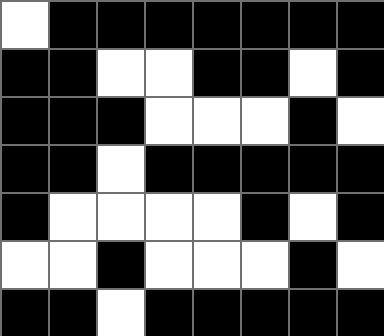[["white", "black", "black", "black", "black", "black", "black", "black"], ["black", "black", "white", "white", "black", "black", "white", "black"], ["black", "black", "black", "white", "white", "white", "black", "white"], ["black", "black", "white", "black", "black", "black", "black", "black"], ["black", "white", "white", "white", "white", "black", "white", "black"], ["white", "white", "black", "white", "white", "white", "black", "white"], ["black", "black", "white", "black", "black", "black", "black", "black"]]